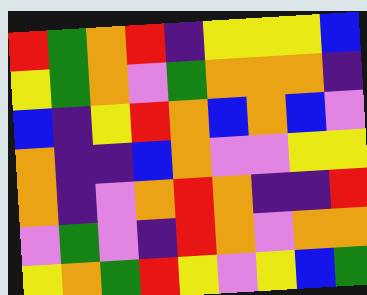[["red", "green", "orange", "red", "indigo", "yellow", "yellow", "yellow", "blue"], ["yellow", "green", "orange", "violet", "green", "orange", "orange", "orange", "indigo"], ["blue", "indigo", "yellow", "red", "orange", "blue", "orange", "blue", "violet"], ["orange", "indigo", "indigo", "blue", "orange", "violet", "violet", "yellow", "yellow"], ["orange", "indigo", "violet", "orange", "red", "orange", "indigo", "indigo", "red"], ["violet", "green", "violet", "indigo", "red", "orange", "violet", "orange", "orange"], ["yellow", "orange", "green", "red", "yellow", "violet", "yellow", "blue", "green"]]